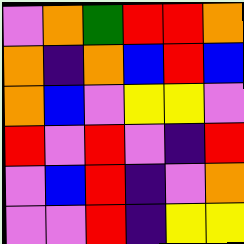[["violet", "orange", "green", "red", "red", "orange"], ["orange", "indigo", "orange", "blue", "red", "blue"], ["orange", "blue", "violet", "yellow", "yellow", "violet"], ["red", "violet", "red", "violet", "indigo", "red"], ["violet", "blue", "red", "indigo", "violet", "orange"], ["violet", "violet", "red", "indigo", "yellow", "yellow"]]